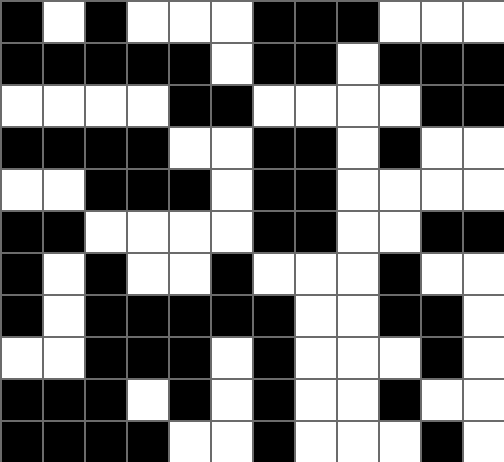[["black", "white", "black", "white", "white", "white", "black", "black", "black", "white", "white", "white"], ["black", "black", "black", "black", "black", "white", "black", "black", "white", "black", "black", "black"], ["white", "white", "white", "white", "black", "black", "white", "white", "white", "white", "black", "black"], ["black", "black", "black", "black", "white", "white", "black", "black", "white", "black", "white", "white"], ["white", "white", "black", "black", "black", "white", "black", "black", "white", "white", "white", "white"], ["black", "black", "white", "white", "white", "white", "black", "black", "white", "white", "black", "black"], ["black", "white", "black", "white", "white", "black", "white", "white", "white", "black", "white", "white"], ["black", "white", "black", "black", "black", "black", "black", "white", "white", "black", "black", "white"], ["white", "white", "black", "black", "black", "white", "black", "white", "white", "white", "black", "white"], ["black", "black", "black", "white", "black", "white", "black", "white", "white", "black", "white", "white"], ["black", "black", "black", "black", "white", "white", "black", "white", "white", "white", "black", "white"]]